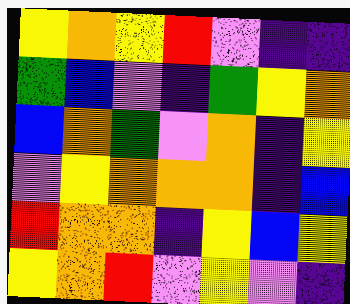[["yellow", "orange", "yellow", "red", "violet", "indigo", "indigo"], ["green", "blue", "violet", "indigo", "green", "yellow", "orange"], ["blue", "orange", "green", "violet", "orange", "indigo", "yellow"], ["violet", "yellow", "orange", "orange", "orange", "indigo", "blue"], ["red", "orange", "orange", "indigo", "yellow", "blue", "yellow"], ["yellow", "orange", "red", "violet", "yellow", "violet", "indigo"]]